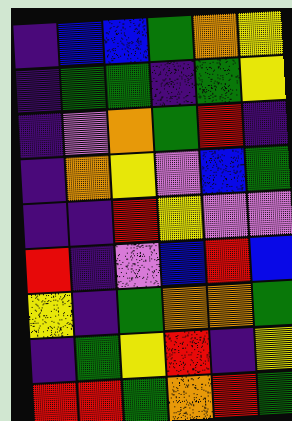[["indigo", "blue", "blue", "green", "orange", "yellow"], ["indigo", "green", "green", "indigo", "green", "yellow"], ["indigo", "violet", "orange", "green", "red", "indigo"], ["indigo", "orange", "yellow", "violet", "blue", "green"], ["indigo", "indigo", "red", "yellow", "violet", "violet"], ["red", "indigo", "violet", "blue", "red", "blue"], ["yellow", "indigo", "green", "orange", "orange", "green"], ["indigo", "green", "yellow", "red", "indigo", "yellow"], ["red", "red", "green", "orange", "red", "green"]]